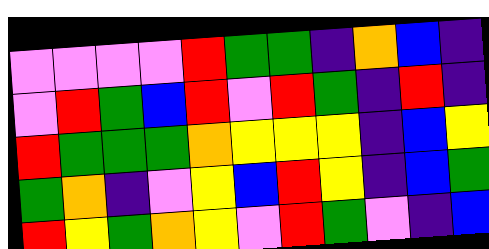[["violet", "violet", "violet", "violet", "red", "green", "green", "indigo", "orange", "blue", "indigo"], ["violet", "red", "green", "blue", "red", "violet", "red", "green", "indigo", "red", "indigo"], ["red", "green", "green", "green", "orange", "yellow", "yellow", "yellow", "indigo", "blue", "yellow"], ["green", "orange", "indigo", "violet", "yellow", "blue", "red", "yellow", "indigo", "blue", "green"], ["red", "yellow", "green", "orange", "yellow", "violet", "red", "green", "violet", "indigo", "blue"]]